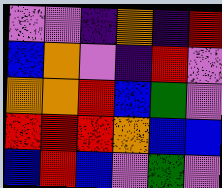[["violet", "violet", "indigo", "orange", "indigo", "red"], ["blue", "orange", "violet", "indigo", "red", "violet"], ["orange", "orange", "red", "blue", "green", "violet"], ["red", "red", "red", "orange", "blue", "blue"], ["blue", "red", "blue", "violet", "green", "violet"]]